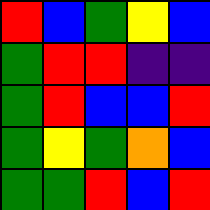[["red", "blue", "green", "yellow", "blue"], ["green", "red", "red", "indigo", "indigo"], ["green", "red", "blue", "blue", "red"], ["green", "yellow", "green", "orange", "blue"], ["green", "green", "red", "blue", "red"]]